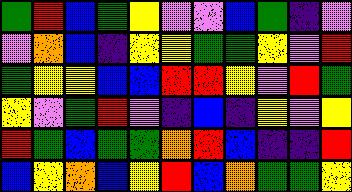[["green", "red", "blue", "green", "yellow", "violet", "violet", "blue", "green", "indigo", "violet"], ["violet", "orange", "blue", "indigo", "yellow", "yellow", "green", "green", "yellow", "violet", "red"], ["green", "yellow", "yellow", "blue", "blue", "red", "red", "yellow", "violet", "red", "green"], ["yellow", "violet", "green", "red", "violet", "indigo", "blue", "indigo", "yellow", "violet", "yellow"], ["red", "green", "blue", "green", "green", "orange", "red", "blue", "indigo", "indigo", "red"], ["blue", "yellow", "orange", "blue", "yellow", "red", "blue", "orange", "green", "green", "yellow"]]